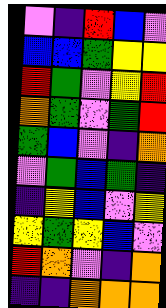[["violet", "indigo", "red", "blue", "violet"], ["blue", "blue", "green", "yellow", "yellow"], ["red", "green", "violet", "yellow", "red"], ["orange", "green", "violet", "green", "red"], ["green", "blue", "violet", "indigo", "orange"], ["violet", "green", "blue", "green", "indigo"], ["indigo", "yellow", "blue", "violet", "yellow"], ["yellow", "green", "yellow", "blue", "violet"], ["red", "orange", "violet", "indigo", "orange"], ["indigo", "indigo", "orange", "orange", "orange"]]